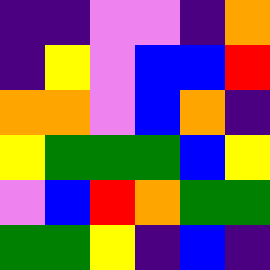[["indigo", "indigo", "violet", "violet", "indigo", "orange"], ["indigo", "yellow", "violet", "blue", "blue", "red"], ["orange", "orange", "violet", "blue", "orange", "indigo"], ["yellow", "green", "green", "green", "blue", "yellow"], ["violet", "blue", "red", "orange", "green", "green"], ["green", "green", "yellow", "indigo", "blue", "indigo"]]